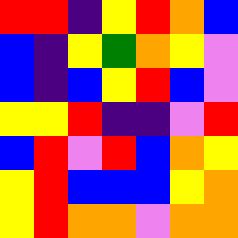[["red", "red", "indigo", "yellow", "red", "orange", "blue"], ["blue", "indigo", "yellow", "green", "orange", "yellow", "violet"], ["blue", "indigo", "blue", "yellow", "red", "blue", "violet"], ["yellow", "yellow", "red", "indigo", "indigo", "violet", "red"], ["blue", "red", "violet", "red", "blue", "orange", "yellow"], ["yellow", "red", "blue", "blue", "blue", "yellow", "orange"], ["yellow", "red", "orange", "orange", "violet", "orange", "orange"]]